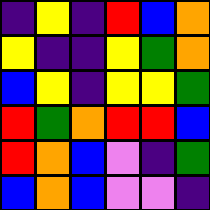[["indigo", "yellow", "indigo", "red", "blue", "orange"], ["yellow", "indigo", "indigo", "yellow", "green", "orange"], ["blue", "yellow", "indigo", "yellow", "yellow", "green"], ["red", "green", "orange", "red", "red", "blue"], ["red", "orange", "blue", "violet", "indigo", "green"], ["blue", "orange", "blue", "violet", "violet", "indigo"]]